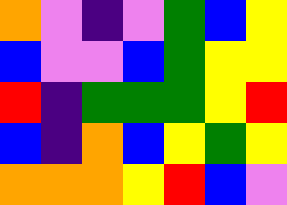[["orange", "violet", "indigo", "violet", "green", "blue", "yellow"], ["blue", "violet", "violet", "blue", "green", "yellow", "yellow"], ["red", "indigo", "green", "green", "green", "yellow", "red"], ["blue", "indigo", "orange", "blue", "yellow", "green", "yellow"], ["orange", "orange", "orange", "yellow", "red", "blue", "violet"]]